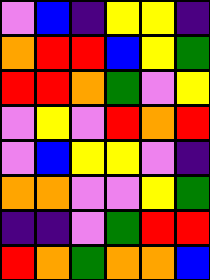[["violet", "blue", "indigo", "yellow", "yellow", "indigo"], ["orange", "red", "red", "blue", "yellow", "green"], ["red", "red", "orange", "green", "violet", "yellow"], ["violet", "yellow", "violet", "red", "orange", "red"], ["violet", "blue", "yellow", "yellow", "violet", "indigo"], ["orange", "orange", "violet", "violet", "yellow", "green"], ["indigo", "indigo", "violet", "green", "red", "red"], ["red", "orange", "green", "orange", "orange", "blue"]]